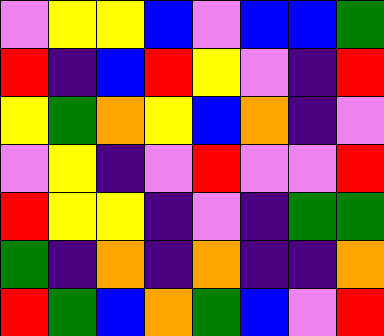[["violet", "yellow", "yellow", "blue", "violet", "blue", "blue", "green"], ["red", "indigo", "blue", "red", "yellow", "violet", "indigo", "red"], ["yellow", "green", "orange", "yellow", "blue", "orange", "indigo", "violet"], ["violet", "yellow", "indigo", "violet", "red", "violet", "violet", "red"], ["red", "yellow", "yellow", "indigo", "violet", "indigo", "green", "green"], ["green", "indigo", "orange", "indigo", "orange", "indigo", "indigo", "orange"], ["red", "green", "blue", "orange", "green", "blue", "violet", "red"]]